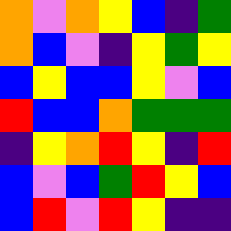[["orange", "violet", "orange", "yellow", "blue", "indigo", "green"], ["orange", "blue", "violet", "indigo", "yellow", "green", "yellow"], ["blue", "yellow", "blue", "blue", "yellow", "violet", "blue"], ["red", "blue", "blue", "orange", "green", "green", "green"], ["indigo", "yellow", "orange", "red", "yellow", "indigo", "red"], ["blue", "violet", "blue", "green", "red", "yellow", "blue"], ["blue", "red", "violet", "red", "yellow", "indigo", "indigo"]]